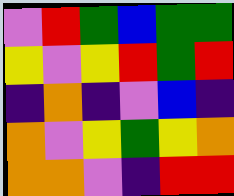[["violet", "red", "green", "blue", "green", "green"], ["yellow", "violet", "yellow", "red", "green", "red"], ["indigo", "orange", "indigo", "violet", "blue", "indigo"], ["orange", "violet", "yellow", "green", "yellow", "orange"], ["orange", "orange", "violet", "indigo", "red", "red"]]